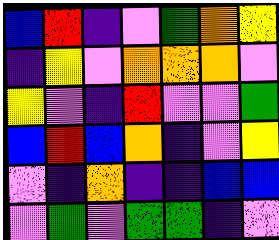[["blue", "red", "indigo", "violet", "green", "orange", "yellow"], ["indigo", "yellow", "violet", "orange", "orange", "orange", "violet"], ["yellow", "violet", "indigo", "red", "violet", "violet", "green"], ["blue", "red", "blue", "orange", "indigo", "violet", "yellow"], ["violet", "indigo", "orange", "indigo", "indigo", "blue", "blue"], ["violet", "green", "violet", "green", "green", "indigo", "violet"]]